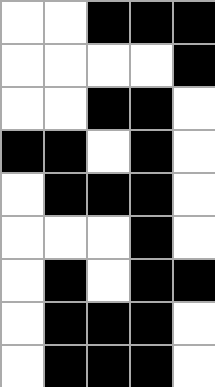[["white", "white", "black", "black", "black"], ["white", "white", "white", "white", "black"], ["white", "white", "black", "black", "white"], ["black", "black", "white", "black", "white"], ["white", "black", "black", "black", "white"], ["white", "white", "white", "black", "white"], ["white", "black", "white", "black", "black"], ["white", "black", "black", "black", "white"], ["white", "black", "black", "black", "white"]]